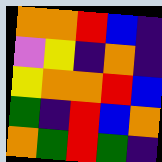[["orange", "orange", "red", "blue", "indigo"], ["violet", "yellow", "indigo", "orange", "indigo"], ["yellow", "orange", "orange", "red", "blue"], ["green", "indigo", "red", "blue", "orange"], ["orange", "green", "red", "green", "indigo"]]